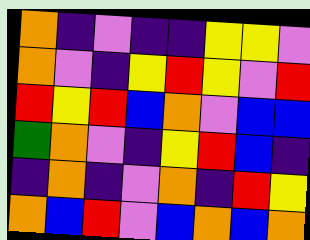[["orange", "indigo", "violet", "indigo", "indigo", "yellow", "yellow", "violet"], ["orange", "violet", "indigo", "yellow", "red", "yellow", "violet", "red"], ["red", "yellow", "red", "blue", "orange", "violet", "blue", "blue"], ["green", "orange", "violet", "indigo", "yellow", "red", "blue", "indigo"], ["indigo", "orange", "indigo", "violet", "orange", "indigo", "red", "yellow"], ["orange", "blue", "red", "violet", "blue", "orange", "blue", "orange"]]